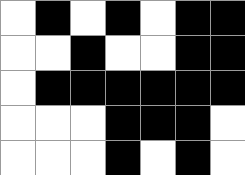[["white", "black", "white", "black", "white", "black", "black"], ["white", "white", "black", "white", "white", "black", "black"], ["white", "black", "black", "black", "black", "black", "black"], ["white", "white", "white", "black", "black", "black", "white"], ["white", "white", "white", "black", "white", "black", "white"]]